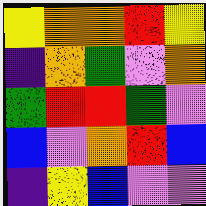[["yellow", "orange", "orange", "red", "yellow"], ["indigo", "orange", "green", "violet", "orange"], ["green", "red", "red", "green", "violet"], ["blue", "violet", "orange", "red", "blue"], ["indigo", "yellow", "blue", "violet", "violet"]]